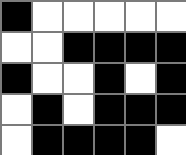[["black", "white", "white", "white", "white", "white"], ["white", "white", "black", "black", "black", "black"], ["black", "white", "white", "black", "white", "black"], ["white", "black", "white", "black", "black", "black"], ["white", "black", "black", "black", "black", "white"]]